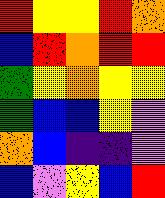[["red", "yellow", "yellow", "red", "orange"], ["blue", "red", "orange", "red", "red"], ["green", "yellow", "orange", "yellow", "yellow"], ["green", "blue", "blue", "yellow", "violet"], ["orange", "blue", "indigo", "indigo", "violet"], ["blue", "violet", "yellow", "blue", "red"]]